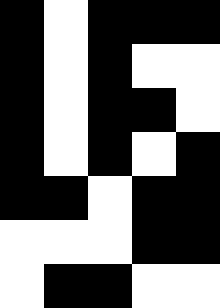[["black", "white", "black", "black", "black"], ["black", "white", "black", "white", "white"], ["black", "white", "black", "black", "white"], ["black", "white", "black", "white", "black"], ["black", "black", "white", "black", "black"], ["white", "white", "white", "black", "black"], ["white", "black", "black", "white", "white"]]